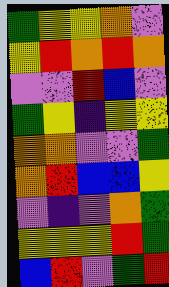[["green", "yellow", "yellow", "orange", "violet"], ["yellow", "red", "orange", "red", "orange"], ["violet", "violet", "red", "blue", "violet"], ["green", "yellow", "indigo", "yellow", "yellow"], ["orange", "orange", "violet", "violet", "green"], ["orange", "red", "blue", "blue", "yellow"], ["violet", "indigo", "violet", "orange", "green"], ["yellow", "yellow", "yellow", "red", "green"], ["blue", "red", "violet", "green", "red"]]